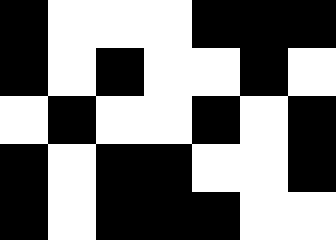[["black", "white", "white", "white", "black", "black", "black"], ["black", "white", "black", "white", "white", "black", "white"], ["white", "black", "white", "white", "black", "white", "black"], ["black", "white", "black", "black", "white", "white", "black"], ["black", "white", "black", "black", "black", "white", "white"]]